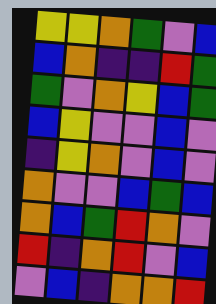[["yellow", "yellow", "orange", "green", "violet", "blue"], ["blue", "orange", "indigo", "indigo", "red", "green"], ["green", "violet", "orange", "yellow", "blue", "green"], ["blue", "yellow", "violet", "violet", "blue", "violet"], ["indigo", "yellow", "orange", "violet", "blue", "violet"], ["orange", "violet", "violet", "blue", "green", "blue"], ["orange", "blue", "green", "red", "orange", "violet"], ["red", "indigo", "orange", "red", "violet", "blue"], ["violet", "blue", "indigo", "orange", "orange", "red"]]